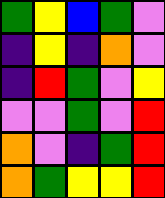[["green", "yellow", "blue", "green", "violet"], ["indigo", "yellow", "indigo", "orange", "violet"], ["indigo", "red", "green", "violet", "yellow"], ["violet", "violet", "green", "violet", "red"], ["orange", "violet", "indigo", "green", "red"], ["orange", "green", "yellow", "yellow", "red"]]